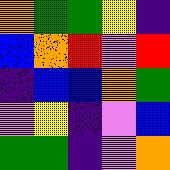[["orange", "green", "green", "yellow", "indigo"], ["blue", "orange", "red", "violet", "red"], ["indigo", "blue", "blue", "orange", "green"], ["violet", "yellow", "indigo", "violet", "blue"], ["green", "green", "indigo", "violet", "orange"]]